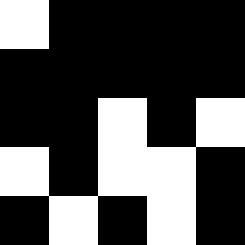[["white", "black", "black", "black", "black"], ["black", "black", "black", "black", "black"], ["black", "black", "white", "black", "white"], ["white", "black", "white", "white", "black"], ["black", "white", "black", "white", "black"]]